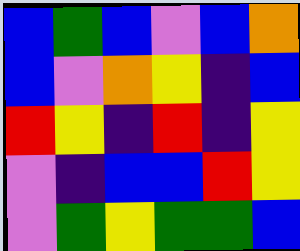[["blue", "green", "blue", "violet", "blue", "orange"], ["blue", "violet", "orange", "yellow", "indigo", "blue"], ["red", "yellow", "indigo", "red", "indigo", "yellow"], ["violet", "indigo", "blue", "blue", "red", "yellow"], ["violet", "green", "yellow", "green", "green", "blue"]]